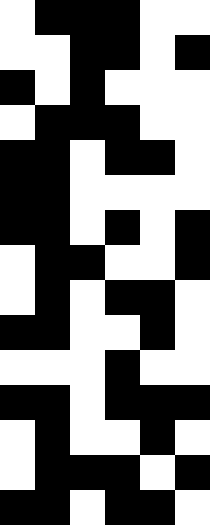[["white", "black", "black", "black", "white", "white"], ["white", "white", "black", "black", "white", "black"], ["black", "white", "black", "white", "white", "white"], ["white", "black", "black", "black", "white", "white"], ["black", "black", "white", "black", "black", "white"], ["black", "black", "white", "white", "white", "white"], ["black", "black", "white", "black", "white", "black"], ["white", "black", "black", "white", "white", "black"], ["white", "black", "white", "black", "black", "white"], ["black", "black", "white", "white", "black", "white"], ["white", "white", "white", "black", "white", "white"], ["black", "black", "white", "black", "black", "black"], ["white", "black", "white", "white", "black", "white"], ["white", "black", "black", "black", "white", "black"], ["black", "black", "white", "black", "black", "white"]]